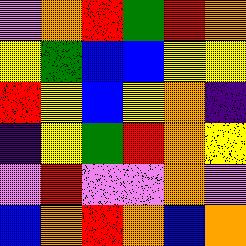[["violet", "orange", "red", "green", "red", "orange"], ["yellow", "green", "blue", "blue", "yellow", "yellow"], ["red", "yellow", "blue", "yellow", "orange", "indigo"], ["indigo", "yellow", "green", "red", "orange", "yellow"], ["violet", "red", "violet", "violet", "orange", "violet"], ["blue", "orange", "red", "orange", "blue", "orange"]]